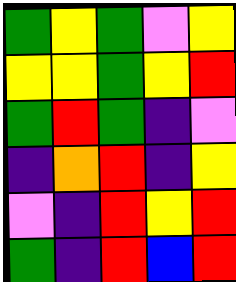[["green", "yellow", "green", "violet", "yellow"], ["yellow", "yellow", "green", "yellow", "red"], ["green", "red", "green", "indigo", "violet"], ["indigo", "orange", "red", "indigo", "yellow"], ["violet", "indigo", "red", "yellow", "red"], ["green", "indigo", "red", "blue", "red"]]